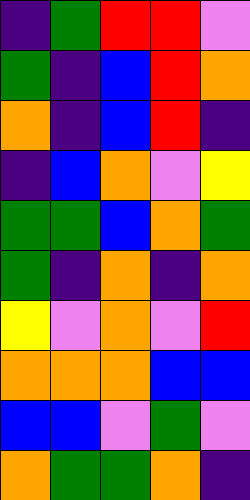[["indigo", "green", "red", "red", "violet"], ["green", "indigo", "blue", "red", "orange"], ["orange", "indigo", "blue", "red", "indigo"], ["indigo", "blue", "orange", "violet", "yellow"], ["green", "green", "blue", "orange", "green"], ["green", "indigo", "orange", "indigo", "orange"], ["yellow", "violet", "orange", "violet", "red"], ["orange", "orange", "orange", "blue", "blue"], ["blue", "blue", "violet", "green", "violet"], ["orange", "green", "green", "orange", "indigo"]]